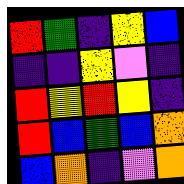[["red", "green", "indigo", "yellow", "blue"], ["indigo", "indigo", "yellow", "violet", "indigo"], ["red", "yellow", "red", "yellow", "indigo"], ["red", "blue", "green", "blue", "orange"], ["blue", "orange", "indigo", "violet", "orange"]]